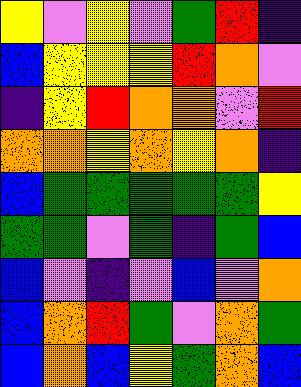[["yellow", "violet", "yellow", "violet", "green", "red", "indigo"], ["blue", "yellow", "yellow", "yellow", "red", "orange", "violet"], ["indigo", "yellow", "red", "orange", "orange", "violet", "red"], ["orange", "orange", "yellow", "orange", "yellow", "orange", "indigo"], ["blue", "green", "green", "green", "green", "green", "yellow"], ["green", "green", "violet", "green", "indigo", "green", "blue"], ["blue", "violet", "indigo", "violet", "blue", "violet", "orange"], ["blue", "orange", "red", "green", "violet", "orange", "green"], ["blue", "orange", "blue", "yellow", "green", "orange", "blue"]]